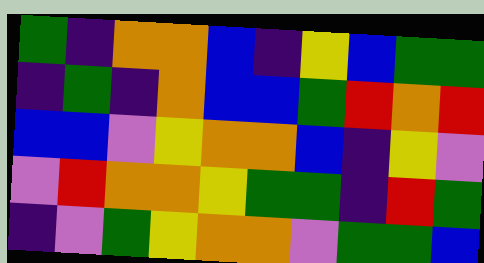[["green", "indigo", "orange", "orange", "blue", "indigo", "yellow", "blue", "green", "green"], ["indigo", "green", "indigo", "orange", "blue", "blue", "green", "red", "orange", "red"], ["blue", "blue", "violet", "yellow", "orange", "orange", "blue", "indigo", "yellow", "violet"], ["violet", "red", "orange", "orange", "yellow", "green", "green", "indigo", "red", "green"], ["indigo", "violet", "green", "yellow", "orange", "orange", "violet", "green", "green", "blue"]]